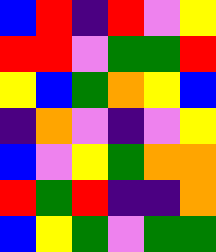[["blue", "red", "indigo", "red", "violet", "yellow"], ["red", "red", "violet", "green", "green", "red"], ["yellow", "blue", "green", "orange", "yellow", "blue"], ["indigo", "orange", "violet", "indigo", "violet", "yellow"], ["blue", "violet", "yellow", "green", "orange", "orange"], ["red", "green", "red", "indigo", "indigo", "orange"], ["blue", "yellow", "green", "violet", "green", "green"]]